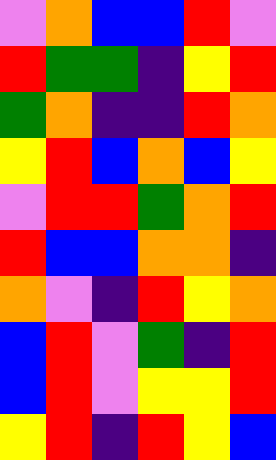[["violet", "orange", "blue", "blue", "red", "violet"], ["red", "green", "green", "indigo", "yellow", "red"], ["green", "orange", "indigo", "indigo", "red", "orange"], ["yellow", "red", "blue", "orange", "blue", "yellow"], ["violet", "red", "red", "green", "orange", "red"], ["red", "blue", "blue", "orange", "orange", "indigo"], ["orange", "violet", "indigo", "red", "yellow", "orange"], ["blue", "red", "violet", "green", "indigo", "red"], ["blue", "red", "violet", "yellow", "yellow", "red"], ["yellow", "red", "indigo", "red", "yellow", "blue"]]